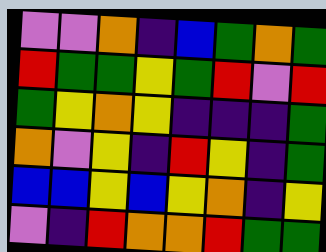[["violet", "violet", "orange", "indigo", "blue", "green", "orange", "green"], ["red", "green", "green", "yellow", "green", "red", "violet", "red"], ["green", "yellow", "orange", "yellow", "indigo", "indigo", "indigo", "green"], ["orange", "violet", "yellow", "indigo", "red", "yellow", "indigo", "green"], ["blue", "blue", "yellow", "blue", "yellow", "orange", "indigo", "yellow"], ["violet", "indigo", "red", "orange", "orange", "red", "green", "green"]]